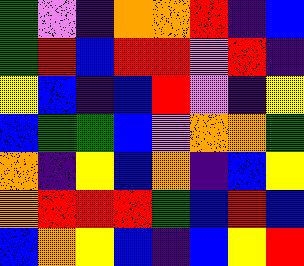[["green", "violet", "indigo", "orange", "orange", "red", "indigo", "blue"], ["green", "red", "blue", "red", "red", "violet", "red", "indigo"], ["yellow", "blue", "indigo", "blue", "red", "violet", "indigo", "yellow"], ["blue", "green", "green", "blue", "violet", "orange", "orange", "green"], ["orange", "indigo", "yellow", "blue", "orange", "indigo", "blue", "yellow"], ["orange", "red", "red", "red", "green", "blue", "red", "blue"], ["blue", "orange", "yellow", "blue", "indigo", "blue", "yellow", "red"]]